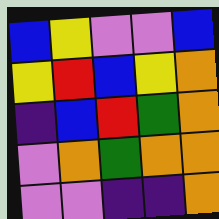[["blue", "yellow", "violet", "violet", "blue"], ["yellow", "red", "blue", "yellow", "orange"], ["indigo", "blue", "red", "green", "orange"], ["violet", "orange", "green", "orange", "orange"], ["violet", "violet", "indigo", "indigo", "orange"]]